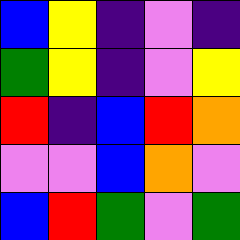[["blue", "yellow", "indigo", "violet", "indigo"], ["green", "yellow", "indigo", "violet", "yellow"], ["red", "indigo", "blue", "red", "orange"], ["violet", "violet", "blue", "orange", "violet"], ["blue", "red", "green", "violet", "green"]]